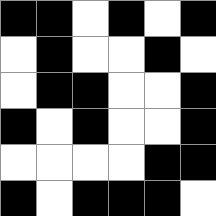[["black", "black", "white", "black", "white", "black"], ["white", "black", "white", "white", "black", "white"], ["white", "black", "black", "white", "white", "black"], ["black", "white", "black", "white", "white", "black"], ["white", "white", "white", "white", "black", "black"], ["black", "white", "black", "black", "black", "white"]]